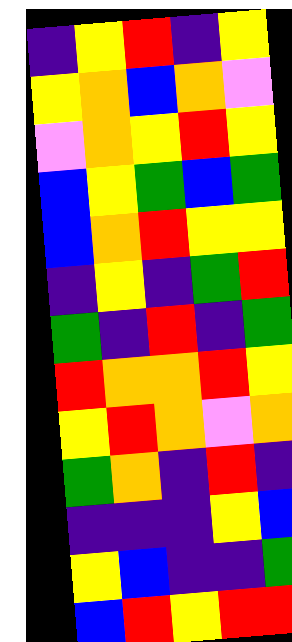[["indigo", "yellow", "red", "indigo", "yellow"], ["yellow", "orange", "blue", "orange", "violet"], ["violet", "orange", "yellow", "red", "yellow"], ["blue", "yellow", "green", "blue", "green"], ["blue", "orange", "red", "yellow", "yellow"], ["indigo", "yellow", "indigo", "green", "red"], ["green", "indigo", "red", "indigo", "green"], ["red", "orange", "orange", "red", "yellow"], ["yellow", "red", "orange", "violet", "orange"], ["green", "orange", "indigo", "red", "indigo"], ["indigo", "indigo", "indigo", "yellow", "blue"], ["yellow", "blue", "indigo", "indigo", "green"], ["blue", "red", "yellow", "red", "red"]]